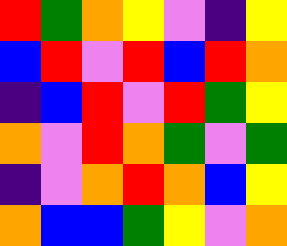[["red", "green", "orange", "yellow", "violet", "indigo", "yellow"], ["blue", "red", "violet", "red", "blue", "red", "orange"], ["indigo", "blue", "red", "violet", "red", "green", "yellow"], ["orange", "violet", "red", "orange", "green", "violet", "green"], ["indigo", "violet", "orange", "red", "orange", "blue", "yellow"], ["orange", "blue", "blue", "green", "yellow", "violet", "orange"]]